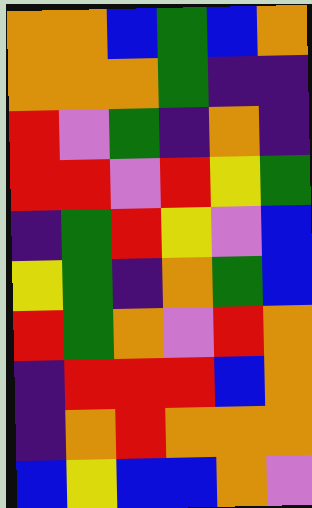[["orange", "orange", "blue", "green", "blue", "orange"], ["orange", "orange", "orange", "green", "indigo", "indigo"], ["red", "violet", "green", "indigo", "orange", "indigo"], ["red", "red", "violet", "red", "yellow", "green"], ["indigo", "green", "red", "yellow", "violet", "blue"], ["yellow", "green", "indigo", "orange", "green", "blue"], ["red", "green", "orange", "violet", "red", "orange"], ["indigo", "red", "red", "red", "blue", "orange"], ["indigo", "orange", "red", "orange", "orange", "orange"], ["blue", "yellow", "blue", "blue", "orange", "violet"]]